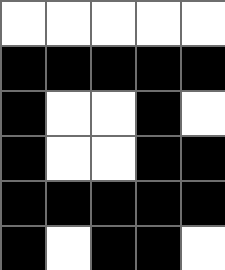[["white", "white", "white", "white", "white"], ["black", "black", "black", "black", "black"], ["black", "white", "white", "black", "white"], ["black", "white", "white", "black", "black"], ["black", "black", "black", "black", "black"], ["black", "white", "black", "black", "white"]]